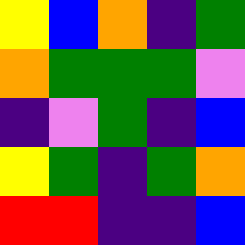[["yellow", "blue", "orange", "indigo", "green"], ["orange", "green", "green", "green", "violet"], ["indigo", "violet", "green", "indigo", "blue"], ["yellow", "green", "indigo", "green", "orange"], ["red", "red", "indigo", "indigo", "blue"]]